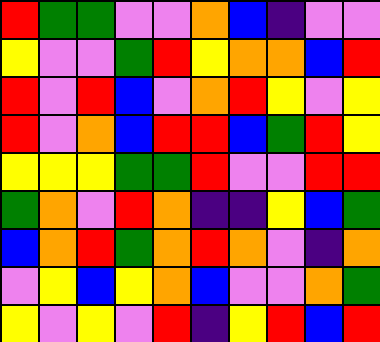[["red", "green", "green", "violet", "violet", "orange", "blue", "indigo", "violet", "violet"], ["yellow", "violet", "violet", "green", "red", "yellow", "orange", "orange", "blue", "red"], ["red", "violet", "red", "blue", "violet", "orange", "red", "yellow", "violet", "yellow"], ["red", "violet", "orange", "blue", "red", "red", "blue", "green", "red", "yellow"], ["yellow", "yellow", "yellow", "green", "green", "red", "violet", "violet", "red", "red"], ["green", "orange", "violet", "red", "orange", "indigo", "indigo", "yellow", "blue", "green"], ["blue", "orange", "red", "green", "orange", "red", "orange", "violet", "indigo", "orange"], ["violet", "yellow", "blue", "yellow", "orange", "blue", "violet", "violet", "orange", "green"], ["yellow", "violet", "yellow", "violet", "red", "indigo", "yellow", "red", "blue", "red"]]